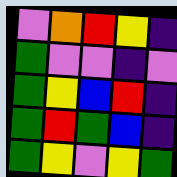[["violet", "orange", "red", "yellow", "indigo"], ["green", "violet", "violet", "indigo", "violet"], ["green", "yellow", "blue", "red", "indigo"], ["green", "red", "green", "blue", "indigo"], ["green", "yellow", "violet", "yellow", "green"]]